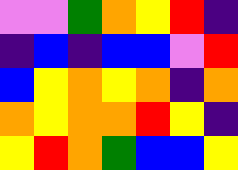[["violet", "violet", "green", "orange", "yellow", "red", "indigo"], ["indigo", "blue", "indigo", "blue", "blue", "violet", "red"], ["blue", "yellow", "orange", "yellow", "orange", "indigo", "orange"], ["orange", "yellow", "orange", "orange", "red", "yellow", "indigo"], ["yellow", "red", "orange", "green", "blue", "blue", "yellow"]]